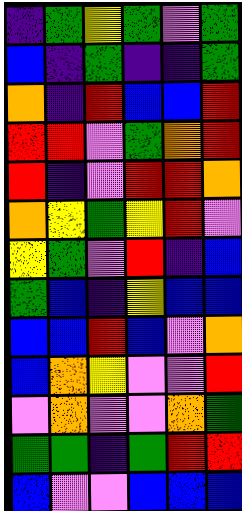[["indigo", "green", "yellow", "green", "violet", "green"], ["blue", "indigo", "green", "indigo", "indigo", "green"], ["orange", "indigo", "red", "blue", "blue", "red"], ["red", "red", "violet", "green", "orange", "red"], ["red", "indigo", "violet", "red", "red", "orange"], ["orange", "yellow", "green", "yellow", "red", "violet"], ["yellow", "green", "violet", "red", "indigo", "blue"], ["green", "blue", "indigo", "yellow", "blue", "blue"], ["blue", "blue", "red", "blue", "violet", "orange"], ["blue", "orange", "yellow", "violet", "violet", "red"], ["violet", "orange", "violet", "violet", "orange", "green"], ["green", "green", "indigo", "green", "red", "red"], ["blue", "violet", "violet", "blue", "blue", "blue"]]